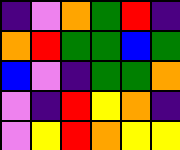[["indigo", "violet", "orange", "green", "red", "indigo"], ["orange", "red", "green", "green", "blue", "green"], ["blue", "violet", "indigo", "green", "green", "orange"], ["violet", "indigo", "red", "yellow", "orange", "indigo"], ["violet", "yellow", "red", "orange", "yellow", "yellow"]]